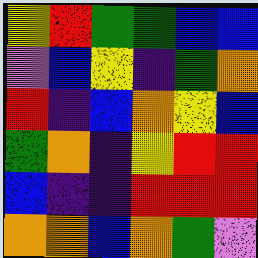[["yellow", "red", "green", "green", "blue", "blue"], ["violet", "blue", "yellow", "indigo", "green", "orange"], ["red", "indigo", "blue", "orange", "yellow", "blue"], ["green", "orange", "indigo", "yellow", "red", "red"], ["blue", "indigo", "indigo", "red", "red", "red"], ["orange", "orange", "blue", "orange", "green", "violet"]]